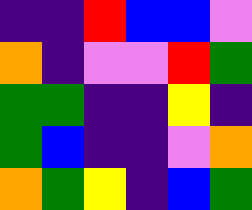[["indigo", "indigo", "red", "blue", "blue", "violet"], ["orange", "indigo", "violet", "violet", "red", "green"], ["green", "green", "indigo", "indigo", "yellow", "indigo"], ["green", "blue", "indigo", "indigo", "violet", "orange"], ["orange", "green", "yellow", "indigo", "blue", "green"]]